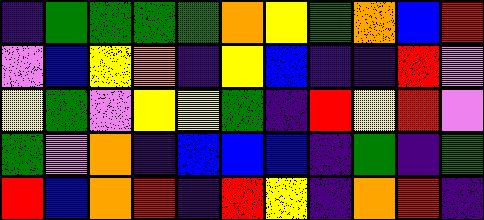[["indigo", "green", "green", "green", "green", "orange", "yellow", "green", "orange", "blue", "red"], ["violet", "blue", "yellow", "orange", "indigo", "yellow", "blue", "indigo", "indigo", "red", "violet"], ["yellow", "green", "violet", "yellow", "yellow", "green", "indigo", "red", "yellow", "red", "violet"], ["green", "violet", "orange", "indigo", "blue", "blue", "blue", "indigo", "green", "indigo", "green"], ["red", "blue", "orange", "red", "indigo", "red", "yellow", "indigo", "orange", "red", "indigo"]]